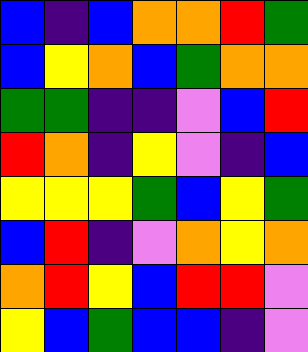[["blue", "indigo", "blue", "orange", "orange", "red", "green"], ["blue", "yellow", "orange", "blue", "green", "orange", "orange"], ["green", "green", "indigo", "indigo", "violet", "blue", "red"], ["red", "orange", "indigo", "yellow", "violet", "indigo", "blue"], ["yellow", "yellow", "yellow", "green", "blue", "yellow", "green"], ["blue", "red", "indigo", "violet", "orange", "yellow", "orange"], ["orange", "red", "yellow", "blue", "red", "red", "violet"], ["yellow", "blue", "green", "blue", "blue", "indigo", "violet"]]